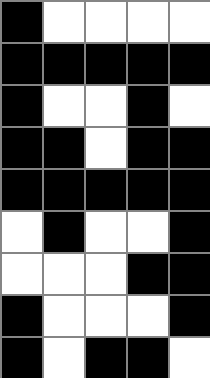[["black", "white", "white", "white", "white"], ["black", "black", "black", "black", "black"], ["black", "white", "white", "black", "white"], ["black", "black", "white", "black", "black"], ["black", "black", "black", "black", "black"], ["white", "black", "white", "white", "black"], ["white", "white", "white", "black", "black"], ["black", "white", "white", "white", "black"], ["black", "white", "black", "black", "white"]]